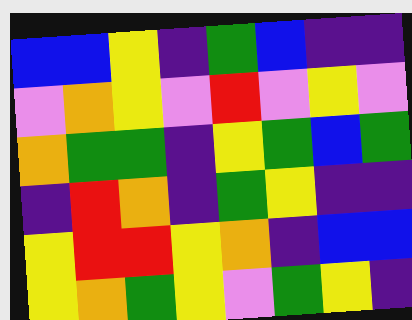[["blue", "blue", "yellow", "indigo", "green", "blue", "indigo", "indigo"], ["violet", "orange", "yellow", "violet", "red", "violet", "yellow", "violet"], ["orange", "green", "green", "indigo", "yellow", "green", "blue", "green"], ["indigo", "red", "orange", "indigo", "green", "yellow", "indigo", "indigo"], ["yellow", "red", "red", "yellow", "orange", "indigo", "blue", "blue"], ["yellow", "orange", "green", "yellow", "violet", "green", "yellow", "indigo"]]